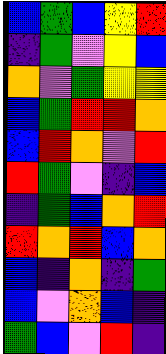[["blue", "green", "blue", "yellow", "red"], ["indigo", "green", "violet", "yellow", "blue"], ["orange", "violet", "green", "yellow", "yellow"], ["blue", "green", "red", "red", "orange"], ["blue", "red", "orange", "violet", "red"], ["red", "green", "violet", "indigo", "blue"], ["indigo", "green", "blue", "orange", "red"], ["red", "orange", "red", "blue", "orange"], ["blue", "indigo", "orange", "indigo", "green"], ["blue", "violet", "orange", "blue", "indigo"], ["green", "blue", "violet", "red", "indigo"]]